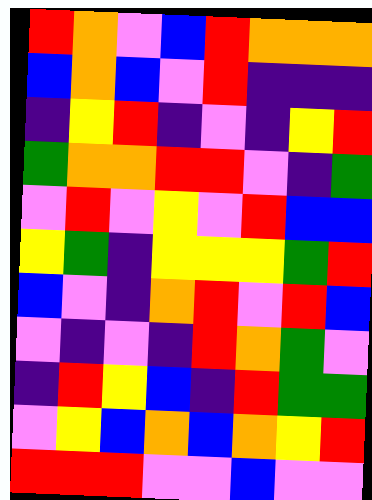[["red", "orange", "violet", "blue", "red", "orange", "orange", "orange"], ["blue", "orange", "blue", "violet", "red", "indigo", "indigo", "indigo"], ["indigo", "yellow", "red", "indigo", "violet", "indigo", "yellow", "red"], ["green", "orange", "orange", "red", "red", "violet", "indigo", "green"], ["violet", "red", "violet", "yellow", "violet", "red", "blue", "blue"], ["yellow", "green", "indigo", "yellow", "yellow", "yellow", "green", "red"], ["blue", "violet", "indigo", "orange", "red", "violet", "red", "blue"], ["violet", "indigo", "violet", "indigo", "red", "orange", "green", "violet"], ["indigo", "red", "yellow", "blue", "indigo", "red", "green", "green"], ["violet", "yellow", "blue", "orange", "blue", "orange", "yellow", "red"], ["red", "red", "red", "violet", "violet", "blue", "violet", "violet"]]